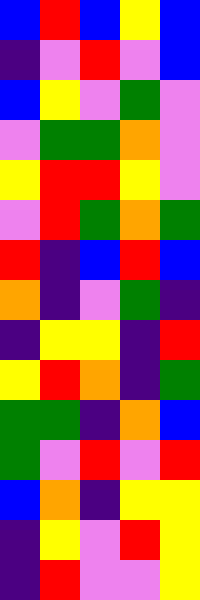[["blue", "red", "blue", "yellow", "blue"], ["indigo", "violet", "red", "violet", "blue"], ["blue", "yellow", "violet", "green", "violet"], ["violet", "green", "green", "orange", "violet"], ["yellow", "red", "red", "yellow", "violet"], ["violet", "red", "green", "orange", "green"], ["red", "indigo", "blue", "red", "blue"], ["orange", "indigo", "violet", "green", "indigo"], ["indigo", "yellow", "yellow", "indigo", "red"], ["yellow", "red", "orange", "indigo", "green"], ["green", "green", "indigo", "orange", "blue"], ["green", "violet", "red", "violet", "red"], ["blue", "orange", "indigo", "yellow", "yellow"], ["indigo", "yellow", "violet", "red", "yellow"], ["indigo", "red", "violet", "violet", "yellow"]]